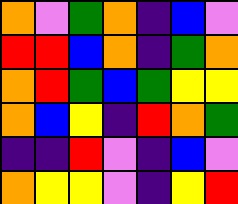[["orange", "violet", "green", "orange", "indigo", "blue", "violet"], ["red", "red", "blue", "orange", "indigo", "green", "orange"], ["orange", "red", "green", "blue", "green", "yellow", "yellow"], ["orange", "blue", "yellow", "indigo", "red", "orange", "green"], ["indigo", "indigo", "red", "violet", "indigo", "blue", "violet"], ["orange", "yellow", "yellow", "violet", "indigo", "yellow", "red"]]